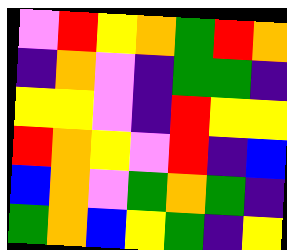[["violet", "red", "yellow", "orange", "green", "red", "orange"], ["indigo", "orange", "violet", "indigo", "green", "green", "indigo"], ["yellow", "yellow", "violet", "indigo", "red", "yellow", "yellow"], ["red", "orange", "yellow", "violet", "red", "indigo", "blue"], ["blue", "orange", "violet", "green", "orange", "green", "indigo"], ["green", "orange", "blue", "yellow", "green", "indigo", "yellow"]]